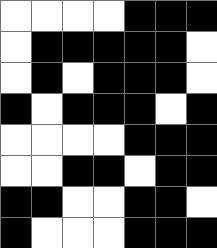[["white", "white", "white", "white", "black", "black", "black"], ["white", "black", "black", "black", "black", "black", "white"], ["white", "black", "white", "black", "black", "black", "white"], ["black", "white", "black", "black", "black", "white", "black"], ["white", "white", "white", "white", "black", "black", "black"], ["white", "white", "black", "black", "white", "black", "black"], ["black", "black", "white", "white", "black", "black", "white"], ["black", "white", "white", "white", "black", "black", "black"]]